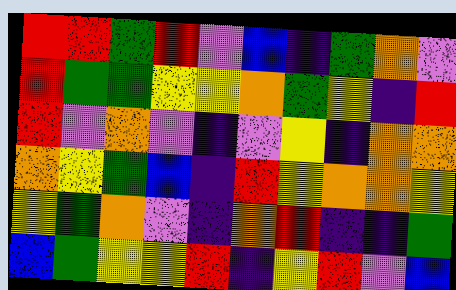[["red", "red", "green", "red", "violet", "blue", "indigo", "green", "orange", "violet"], ["red", "green", "green", "yellow", "yellow", "orange", "green", "yellow", "indigo", "red"], ["red", "violet", "orange", "violet", "indigo", "violet", "yellow", "indigo", "orange", "orange"], ["orange", "yellow", "green", "blue", "indigo", "red", "yellow", "orange", "orange", "yellow"], ["yellow", "green", "orange", "violet", "indigo", "orange", "red", "indigo", "indigo", "green"], ["blue", "green", "yellow", "yellow", "red", "indigo", "yellow", "red", "violet", "blue"]]